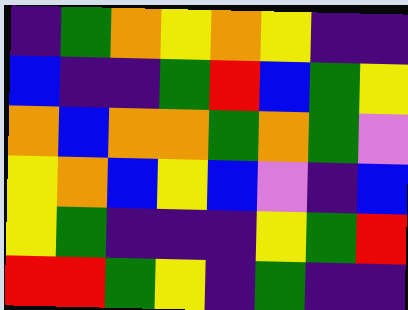[["indigo", "green", "orange", "yellow", "orange", "yellow", "indigo", "indigo"], ["blue", "indigo", "indigo", "green", "red", "blue", "green", "yellow"], ["orange", "blue", "orange", "orange", "green", "orange", "green", "violet"], ["yellow", "orange", "blue", "yellow", "blue", "violet", "indigo", "blue"], ["yellow", "green", "indigo", "indigo", "indigo", "yellow", "green", "red"], ["red", "red", "green", "yellow", "indigo", "green", "indigo", "indigo"]]